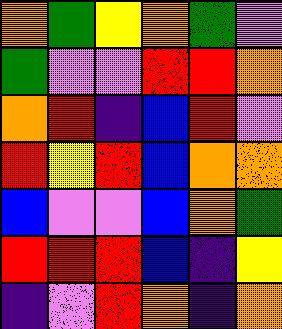[["orange", "green", "yellow", "orange", "green", "violet"], ["green", "violet", "violet", "red", "red", "orange"], ["orange", "red", "indigo", "blue", "red", "violet"], ["red", "yellow", "red", "blue", "orange", "orange"], ["blue", "violet", "violet", "blue", "orange", "green"], ["red", "red", "red", "blue", "indigo", "yellow"], ["indigo", "violet", "red", "orange", "indigo", "orange"]]